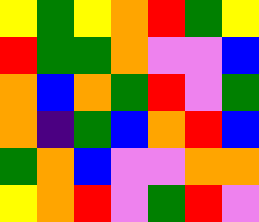[["yellow", "green", "yellow", "orange", "red", "green", "yellow"], ["red", "green", "green", "orange", "violet", "violet", "blue"], ["orange", "blue", "orange", "green", "red", "violet", "green"], ["orange", "indigo", "green", "blue", "orange", "red", "blue"], ["green", "orange", "blue", "violet", "violet", "orange", "orange"], ["yellow", "orange", "red", "violet", "green", "red", "violet"]]